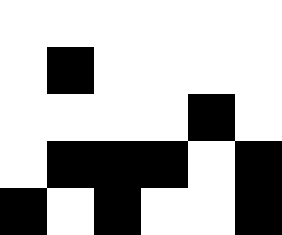[["white", "white", "white", "white", "white", "white"], ["white", "black", "white", "white", "white", "white"], ["white", "white", "white", "white", "black", "white"], ["white", "black", "black", "black", "white", "black"], ["black", "white", "black", "white", "white", "black"]]